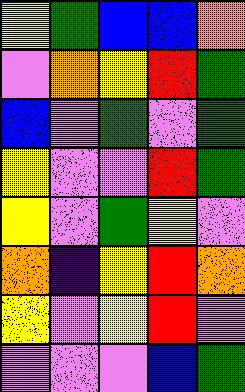[["yellow", "green", "blue", "blue", "orange"], ["violet", "orange", "yellow", "red", "green"], ["blue", "violet", "green", "violet", "green"], ["yellow", "violet", "violet", "red", "green"], ["yellow", "violet", "green", "yellow", "violet"], ["orange", "indigo", "yellow", "red", "orange"], ["yellow", "violet", "yellow", "red", "violet"], ["violet", "violet", "violet", "blue", "green"]]